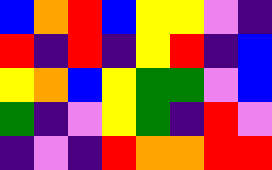[["blue", "orange", "red", "blue", "yellow", "yellow", "violet", "indigo"], ["red", "indigo", "red", "indigo", "yellow", "red", "indigo", "blue"], ["yellow", "orange", "blue", "yellow", "green", "green", "violet", "blue"], ["green", "indigo", "violet", "yellow", "green", "indigo", "red", "violet"], ["indigo", "violet", "indigo", "red", "orange", "orange", "red", "red"]]